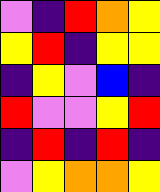[["violet", "indigo", "red", "orange", "yellow"], ["yellow", "red", "indigo", "yellow", "yellow"], ["indigo", "yellow", "violet", "blue", "indigo"], ["red", "violet", "violet", "yellow", "red"], ["indigo", "red", "indigo", "red", "indigo"], ["violet", "yellow", "orange", "orange", "yellow"]]